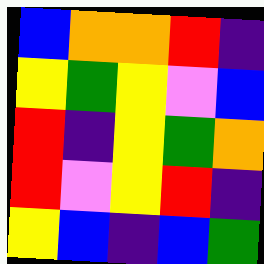[["blue", "orange", "orange", "red", "indigo"], ["yellow", "green", "yellow", "violet", "blue"], ["red", "indigo", "yellow", "green", "orange"], ["red", "violet", "yellow", "red", "indigo"], ["yellow", "blue", "indigo", "blue", "green"]]